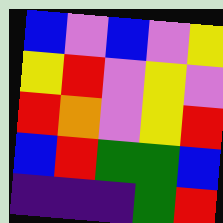[["blue", "violet", "blue", "violet", "yellow"], ["yellow", "red", "violet", "yellow", "violet"], ["red", "orange", "violet", "yellow", "red"], ["blue", "red", "green", "green", "blue"], ["indigo", "indigo", "indigo", "green", "red"]]